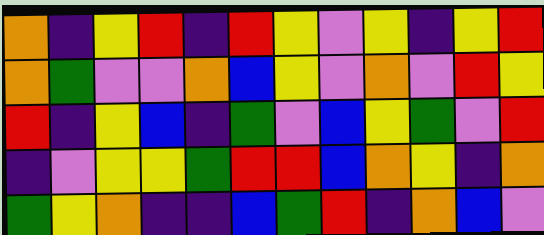[["orange", "indigo", "yellow", "red", "indigo", "red", "yellow", "violet", "yellow", "indigo", "yellow", "red"], ["orange", "green", "violet", "violet", "orange", "blue", "yellow", "violet", "orange", "violet", "red", "yellow"], ["red", "indigo", "yellow", "blue", "indigo", "green", "violet", "blue", "yellow", "green", "violet", "red"], ["indigo", "violet", "yellow", "yellow", "green", "red", "red", "blue", "orange", "yellow", "indigo", "orange"], ["green", "yellow", "orange", "indigo", "indigo", "blue", "green", "red", "indigo", "orange", "blue", "violet"]]